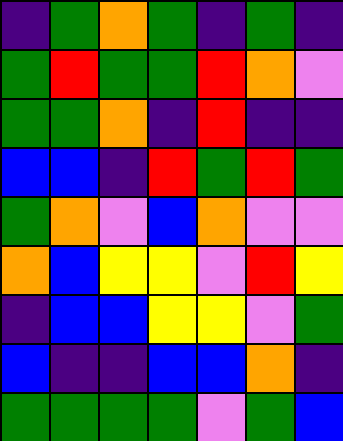[["indigo", "green", "orange", "green", "indigo", "green", "indigo"], ["green", "red", "green", "green", "red", "orange", "violet"], ["green", "green", "orange", "indigo", "red", "indigo", "indigo"], ["blue", "blue", "indigo", "red", "green", "red", "green"], ["green", "orange", "violet", "blue", "orange", "violet", "violet"], ["orange", "blue", "yellow", "yellow", "violet", "red", "yellow"], ["indigo", "blue", "blue", "yellow", "yellow", "violet", "green"], ["blue", "indigo", "indigo", "blue", "blue", "orange", "indigo"], ["green", "green", "green", "green", "violet", "green", "blue"]]